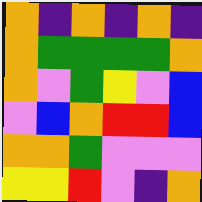[["orange", "indigo", "orange", "indigo", "orange", "indigo"], ["orange", "green", "green", "green", "green", "orange"], ["orange", "violet", "green", "yellow", "violet", "blue"], ["violet", "blue", "orange", "red", "red", "blue"], ["orange", "orange", "green", "violet", "violet", "violet"], ["yellow", "yellow", "red", "violet", "indigo", "orange"]]